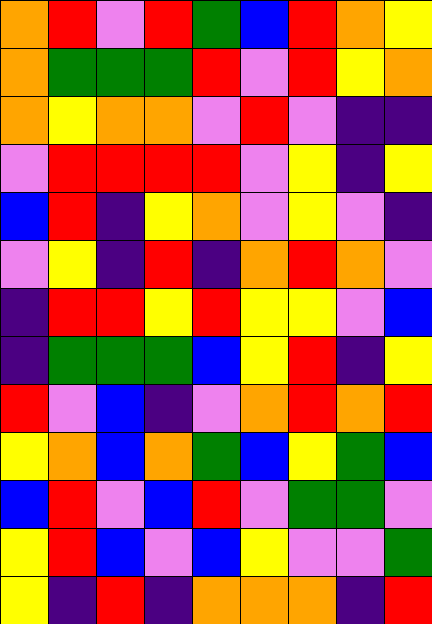[["orange", "red", "violet", "red", "green", "blue", "red", "orange", "yellow"], ["orange", "green", "green", "green", "red", "violet", "red", "yellow", "orange"], ["orange", "yellow", "orange", "orange", "violet", "red", "violet", "indigo", "indigo"], ["violet", "red", "red", "red", "red", "violet", "yellow", "indigo", "yellow"], ["blue", "red", "indigo", "yellow", "orange", "violet", "yellow", "violet", "indigo"], ["violet", "yellow", "indigo", "red", "indigo", "orange", "red", "orange", "violet"], ["indigo", "red", "red", "yellow", "red", "yellow", "yellow", "violet", "blue"], ["indigo", "green", "green", "green", "blue", "yellow", "red", "indigo", "yellow"], ["red", "violet", "blue", "indigo", "violet", "orange", "red", "orange", "red"], ["yellow", "orange", "blue", "orange", "green", "blue", "yellow", "green", "blue"], ["blue", "red", "violet", "blue", "red", "violet", "green", "green", "violet"], ["yellow", "red", "blue", "violet", "blue", "yellow", "violet", "violet", "green"], ["yellow", "indigo", "red", "indigo", "orange", "orange", "orange", "indigo", "red"]]